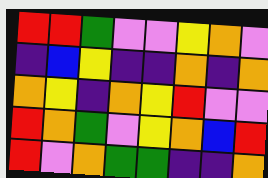[["red", "red", "green", "violet", "violet", "yellow", "orange", "violet"], ["indigo", "blue", "yellow", "indigo", "indigo", "orange", "indigo", "orange"], ["orange", "yellow", "indigo", "orange", "yellow", "red", "violet", "violet"], ["red", "orange", "green", "violet", "yellow", "orange", "blue", "red"], ["red", "violet", "orange", "green", "green", "indigo", "indigo", "orange"]]